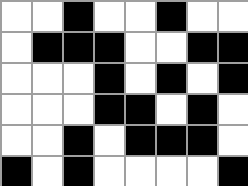[["white", "white", "black", "white", "white", "black", "white", "white"], ["white", "black", "black", "black", "white", "white", "black", "black"], ["white", "white", "white", "black", "white", "black", "white", "black"], ["white", "white", "white", "black", "black", "white", "black", "white"], ["white", "white", "black", "white", "black", "black", "black", "white"], ["black", "white", "black", "white", "white", "white", "white", "black"]]